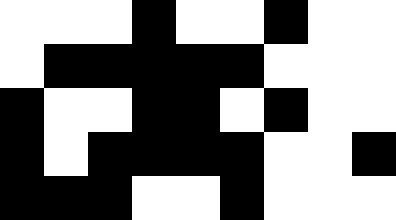[["white", "white", "white", "black", "white", "white", "black", "white", "white"], ["white", "black", "black", "black", "black", "black", "white", "white", "white"], ["black", "white", "white", "black", "black", "white", "black", "white", "white"], ["black", "white", "black", "black", "black", "black", "white", "white", "black"], ["black", "black", "black", "white", "white", "black", "white", "white", "white"]]